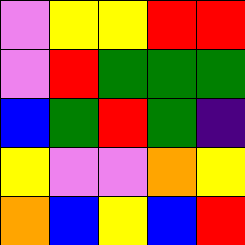[["violet", "yellow", "yellow", "red", "red"], ["violet", "red", "green", "green", "green"], ["blue", "green", "red", "green", "indigo"], ["yellow", "violet", "violet", "orange", "yellow"], ["orange", "blue", "yellow", "blue", "red"]]